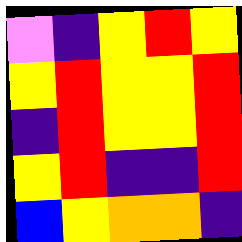[["violet", "indigo", "yellow", "red", "yellow"], ["yellow", "red", "yellow", "yellow", "red"], ["indigo", "red", "yellow", "yellow", "red"], ["yellow", "red", "indigo", "indigo", "red"], ["blue", "yellow", "orange", "orange", "indigo"]]